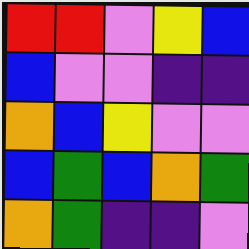[["red", "red", "violet", "yellow", "blue"], ["blue", "violet", "violet", "indigo", "indigo"], ["orange", "blue", "yellow", "violet", "violet"], ["blue", "green", "blue", "orange", "green"], ["orange", "green", "indigo", "indigo", "violet"]]